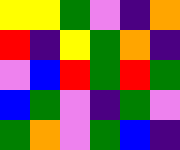[["yellow", "yellow", "green", "violet", "indigo", "orange"], ["red", "indigo", "yellow", "green", "orange", "indigo"], ["violet", "blue", "red", "green", "red", "green"], ["blue", "green", "violet", "indigo", "green", "violet"], ["green", "orange", "violet", "green", "blue", "indigo"]]